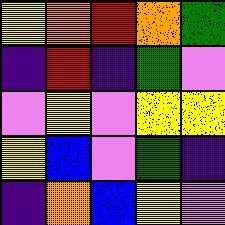[["yellow", "orange", "red", "orange", "green"], ["indigo", "red", "indigo", "green", "violet"], ["violet", "yellow", "violet", "yellow", "yellow"], ["yellow", "blue", "violet", "green", "indigo"], ["indigo", "orange", "blue", "yellow", "violet"]]